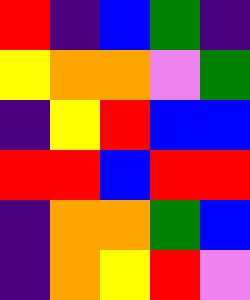[["red", "indigo", "blue", "green", "indigo"], ["yellow", "orange", "orange", "violet", "green"], ["indigo", "yellow", "red", "blue", "blue"], ["red", "red", "blue", "red", "red"], ["indigo", "orange", "orange", "green", "blue"], ["indigo", "orange", "yellow", "red", "violet"]]